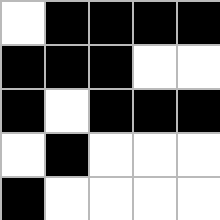[["white", "black", "black", "black", "black"], ["black", "black", "black", "white", "white"], ["black", "white", "black", "black", "black"], ["white", "black", "white", "white", "white"], ["black", "white", "white", "white", "white"]]